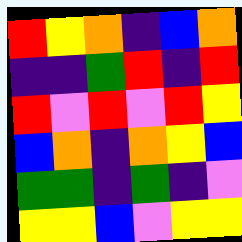[["red", "yellow", "orange", "indigo", "blue", "orange"], ["indigo", "indigo", "green", "red", "indigo", "red"], ["red", "violet", "red", "violet", "red", "yellow"], ["blue", "orange", "indigo", "orange", "yellow", "blue"], ["green", "green", "indigo", "green", "indigo", "violet"], ["yellow", "yellow", "blue", "violet", "yellow", "yellow"]]